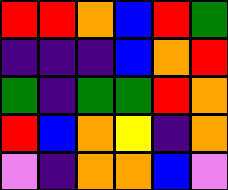[["red", "red", "orange", "blue", "red", "green"], ["indigo", "indigo", "indigo", "blue", "orange", "red"], ["green", "indigo", "green", "green", "red", "orange"], ["red", "blue", "orange", "yellow", "indigo", "orange"], ["violet", "indigo", "orange", "orange", "blue", "violet"]]